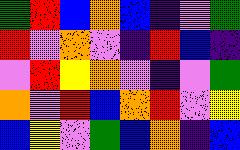[["green", "red", "blue", "orange", "blue", "indigo", "violet", "green"], ["red", "violet", "orange", "violet", "indigo", "red", "blue", "indigo"], ["violet", "red", "yellow", "orange", "violet", "indigo", "violet", "green"], ["orange", "violet", "red", "blue", "orange", "red", "violet", "yellow"], ["blue", "yellow", "violet", "green", "blue", "orange", "indigo", "blue"]]